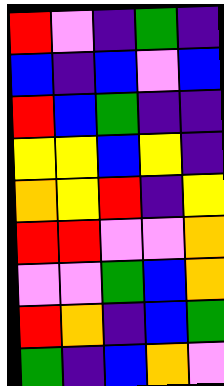[["red", "violet", "indigo", "green", "indigo"], ["blue", "indigo", "blue", "violet", "blue"], ["red", "blue", "green", "indigo", "indigo"], ["yellow", "yellow", "blue", "yellow", "indigo"], ["orange", "yellow", "red", "indigo", "yellow"], ["red", "red", "violet", "violet", "orange"], ["violet", "violet", "green", "blue", "orange"], ["red", "orange", "indigo", "blue", "green"], ["green", "indigo", "blue", "orange", "violet"]]